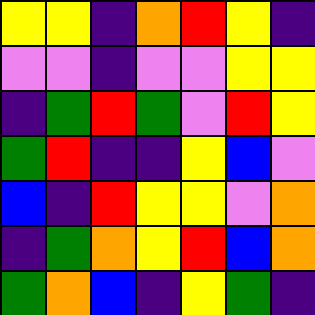[["yellow", "yellow", "indigo", "orange", "red", "yellow", "indigo"], ["violet", "violet", "indigo", "violet", "violet", "yellow", "yellow"], ["indigo", "green", "red", "green", "violet", "red", "yellow"], ["green", "red", "indigo", "indigo", "yellow", "blue", "violet"], ["blue", "indigo", "red", "yellow", "yellow", "violet", "orange"], ["indigo", "green", "orange", "yellow", "red", "blue", "orange"], ["green", "orange", "blue", "indigo", "yellow", "green", "indigo"]]